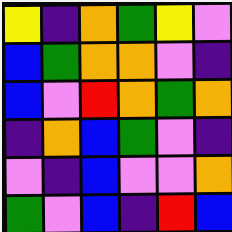[["yellow", "indigo", "orange", "green", "yellow", "violet"], ["blue", "green", "orange", "orange", "violet", "indigo"], ["blue", "violet", "red", "orange", "green", "orange"], ["indigo", "orange", "blue", "green", "violet", "indigo"], ["violet", "indigo", "blue", "violet", "violet", "orange"], ["green", "violet", "blue", "indigo", "red", "blue"]]